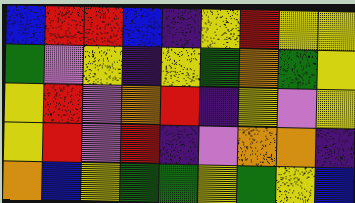[["blue", "red", "red", "blue", "indigo", "yellow", "red", "yellow", "yellow"], ["green", "violet", "yellow", "indigo", "yellow", "green", "orange", "green", "yellow"], ["yellow", "red", "violet", "orange", "red", "indigo", "yellow", "violet", "yellow"], ["yellow", "red", "violet", "red", "indigo", "violet", "orange", "orange", "indigo"], ["orange", "blue", "yellow", "green", "green", "yellow", "green", "yellow", "blue"]]